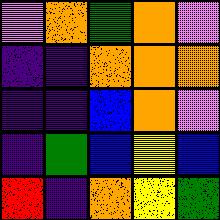[["violet", "orange", "green", "orange", "violet"], ["indigo", "indigo", "orange", "orange", "orange"], ["indigo", "indigo", "blue", "orange", "violet"], ["indigo", "green", "blue", "yellow", "blue"], ["red", "indigo", "orange", "yellow", "green"]]